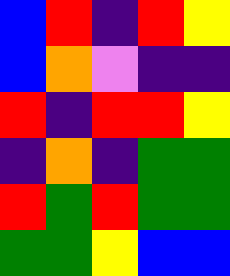[["blue", "red", "indigo", "red", "yellow"], ["blue", "orange", "violet", "indigo", "indigo"], ["red", "indigo", "red", "red", "yellow"], ["indigo", "orange", "indigo", "green", "green"], ["red", "green", "red", "green", "green"], ["green", "green", "yellow", "blue", "blue"]]